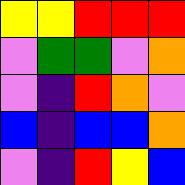[["yellow", "yellow", "red", "red", "red"], ["violet", "green", "green", "violet", "orange"], ["violet", "indigo", "red", "orange", "violet"], ["blue", "indigo", "blue", "blue", "orange"], ["violet", "indigo", "red", "yellow", "blue"]]